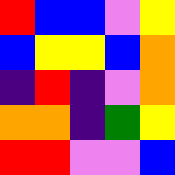[["red", "blue", "blue", "violet", "yellow"], ["blue", "yellow", "yellow", "blue", "orange"], ["indigo", "red", "indigo", "violet", "orange"], ["orange", "orange", "indigo", "green", "yellow"], ["red", "red", "violet", "violet", "blue"]]